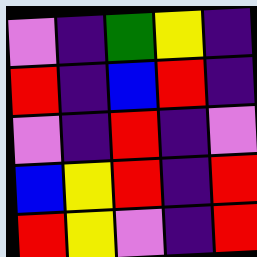[["violet", "indigo", "green", "yellow", "indigo"], ["red", "indigo", "blue", "red", "indigo"], ["violet", "indigo", "red", "indigo", "violet"], ["blue", "yellow", "red", "indigo", "red"], ["red", "yellow", "violet", "indigo", "red"]]